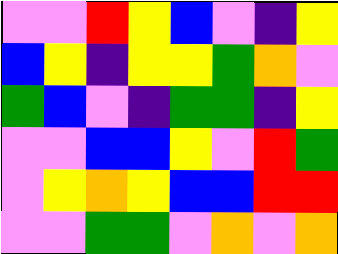[["violet", "violet", "red", "yellow", "blue", "violet", "indigo", "yellow"], ["blue", "yellow", "indigo", "yellow", "yellow", "green", "orange", "violet"], ["green", "blue", "violet", "indigo", "green", "green", "indigo", "yellow"], ["violet", "violet", "blue", "blue", "yellow", "violet", "red", "green"], ["violet", "yellow", "orange", "yellow", "blue", "blue", "red", "red"], ["violet", "violet", "green", "green", "violet", "orange", "violet", "orange"]]